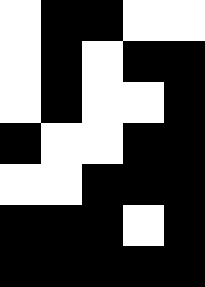[["white", "black", "black", "white", "white"], ["white", "black", "white", "black", "black"], ["white", "black", "white", "white", "black"], ["black", "white", "white", "black", "black"], ["white", "white", "black", "black", "black"], ["black", "black", "black", "white", "black"], ["black", "black", "black", "black", "black"]]